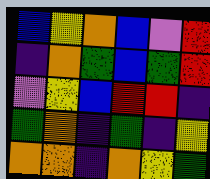[["blue", "yellow", "orange", "blue", "violet", "red"], ["indigo", "orange", "green", "blue", "green", "red"], ["violet", "yellow", "blue", "red", "red", "indigo"], ["green", "orange", "indigo", "green", "indigo", "yellow"], ["orange", "orange", "indigo", "orange", "yellow", "green"]]